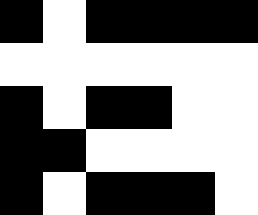[["black", "white", "black", "black", "black", "black"], ["white", "white", "white", "white", "white", "white"], ["black", "white", "black", "black", "white", "white"], ["black", "black", "white", "white", "white", "white"], ["black", "white", "black", "black", "black", "white"]]